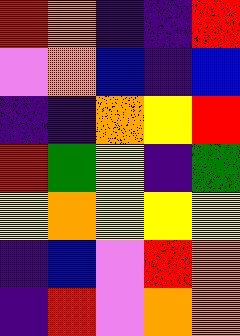[["red", "orange", "indigo", "indigo", "red"], ["violet", "orange", "blue", "indigo", "blue"], ["indigo", "indigo", "orange", "yellow", "red"], ["red", "green", "yellow", "indigo", "green"], ["yellow", "orange", "yellow", "yellow", "yellow"], ["indigo", "blue", "violet", "red", "orange"], ["indigo", "red", "violet", "orange", "orange"]]